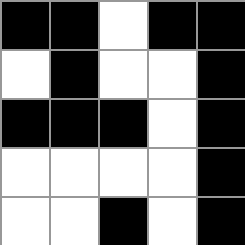[["black", "black", "white", "black", "black"], ["white", "black", "white", "white", "black"], ["black", "black", "black", "white", "black"], ["white", "white", "white", "white", "black"], ["white", "white", "black", "white", "black"]]